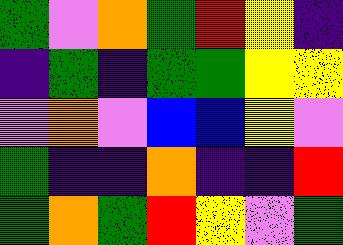[["green", "violet", "orange", "green", "red", "yellow", "indigo"], ["indigo", "green", "indigo", "green", "green", "yellow", "yellow"], ["violet", "orange", "violet", "blue", "blue", "yellow", "violet"], ["green", "indigo", "indigo", "orange", "indigo", "indigo", "red"], ["green", "orange", "green", "red", "yellow", "violet", "green"]]